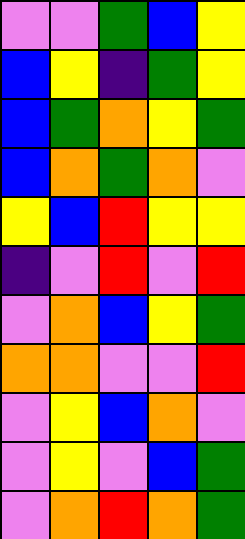[["violet", "violet", "green", "blue", "yellow"], ["blue", "yellow", "indigo", "green", "yellow"], ["blue", "green", "orange", "yellow", "green"], ["blue", "orange", "green", "orange", "violet"], ["yellow", "blue", "red", "yellow", "yellow"], ["indigo", "violet", "red", "violet", "red"], ["violet", "orange", "blue", "yellow", "green"], ["orange", "orange", "violet", "violet", "red"], ["violet", "yellow", "blue", "orange", "violet"], ["violet", "yellow", "violet", "blue", "green"], ["violet", "orange", "red", "orange", "green"]]